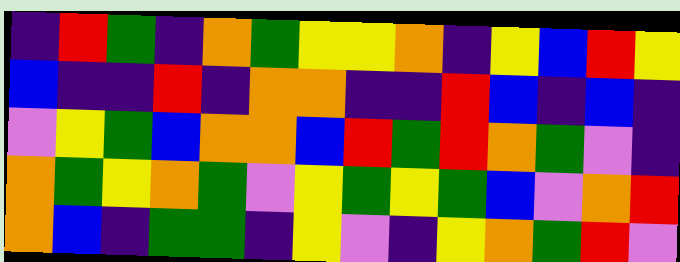[["indigo", "red", "green", "indigo", "orange", "green", "yellow", "yellow", "orange", "indigo", "yellow", "blue", "red", "yellow"], ["blue", "indigo", "indigo", "red", "indigo", "orange", "orange", "indigo", "indigo", "red", "blue", "indigo", "blue", "indigo"], ["violet", "yellow", "green", "blue", "orange", "orange", "blue", "red", "green", "red", "orange", "green", "violet", "indigo"], ["orange", "green", "yellow", "orange", "green", "violet", "yellow", "green", "yellow", "green", "blue", "violet", "orange", "red"], ["orange", "blue", "indigo", "green", "green", "indigo", "yellow", "violet", "indigo", "yellow", "orange", "green", "red", "violet"]]